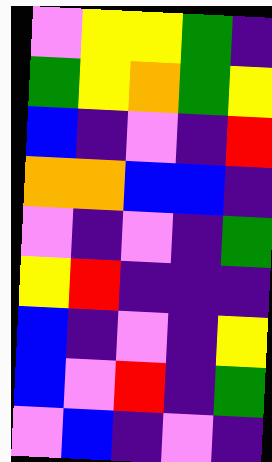[["violet", "yellow", "yellow", "green", "indigo"], ["green", "yellow", "orange", "green", "yellow"], ["blue", "indigo", "violet", "indigo", "red"], ["orange", "orange", "blue", "blue", "indigo"], ["violet", "indigo", "violet", "indigo", "green"], ["yellow", "red", "indigo", "indigo", "indigo"], ["blue", "indigo", "violet", "indigo", "yellow"], ["blue", "violet", "red", "indigo", "green"], ["violet", "blue", "indigo", "violet", "indigo"]]